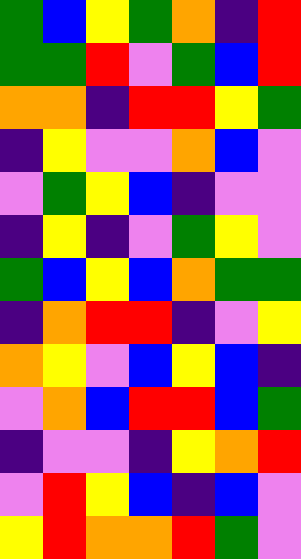[["green", "blue", "yellow", "green", "orange", "indigo", "red"], ["green", "green", "red", "violet", "green", "blue", "red"], ["orange", "orange", "indigo", "red", "red", "yellow", "green"], ["indigo", "yellow", "violet", "violet", "orange", "blue", "violet"], ["violet", "green", "yellow", "blue", "indigo", "violet", "violet"], ["indigo", "yellow", "indigo", "violet", "green", "yellow", "violet"], ["green", "blue", "yellow", "blue", "orange", "green", "green"], ["indigo", "orange", "red", "red", "indigo", "violet", "yellow"], ["orange", "yellow", "violet", "blue", "yellow", "blue", "indigo"], ["violet", "orange", "blue", "red", "red", "blue", "green"], ["indigo", "violet", "violet", "indigo", "yellow", "orange", "red"], ["violet", "red", "yellow", "blue", "indigo", "blue", "violet"], ["yellow", "red", "orange", "orange", "red", "green", "violet"]]